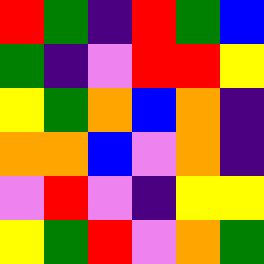[["red", "green", "indigo", "red", "green", "blue"], ["green", "indigo", "violet", "red", "red", "yellow"], ["yellow", "green", "orange", "blue", "orange", "indigo"], ["orange", "orange", "blue", "violet", "orange", "indigo"], ["violet", "red", "violet", "indigo", "yellow", "yellow"], ["yellow", "green", "red", "violet", "orange", "green"]]